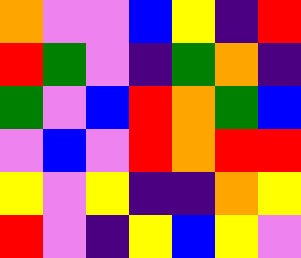[["orange", "violet", "violet", "blue", "yellow", "indigo", "red"], ["red", "green", "violet", "indigo", "green", "orange", "indigo"], ["green", "violet", "blue", "red", "orange", "green", "blue"], ["violet", "blue", "violet", "red", "orange", "red", "red"], ["yellow", "violet", "yellow", "indigo", "indigo", "orange", "yellow"], ["red", "violet", "indigo", "yellow", "blue", "yellow", "violet"]]